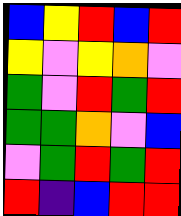[["blue", "yellow", "red", "blue", "red"], ["yellow", "violet", "yellow", "orange", "violet"], ["green", "violet", "red", "green", "red"], ["green", "green", "orange", "violet", "blue"], ["violet", "green", "red", "green", "red"], ["red", "indigo", "blue", "red", "red"]]